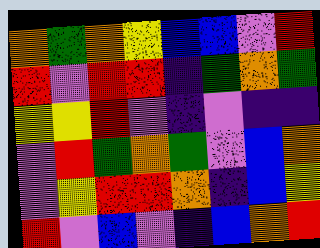[["orange", "green", "orange", "yellow", "blue", "blue", "violet", "red"], ["red", "violet", "red", "red", "indigo", "green", "orange", "green"], ["yellow", "yellow", "red", "violet", "indigo", "violet", "indigo", "indigo"], ["violet", "red", "green", "orange", "green", "violet", "blue", "orange"], ["violet", "yellow", "red", "red", "orange", "indigo", "blue", "yellow"], ["red", "violet", "blue", "violet", "indigo", "blue", "orange", "red"]]